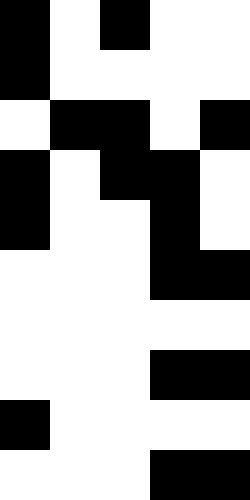[["black", "white", "black", "white", "white"], ["black", "white", "white", "white", "white"], ["white", "black", "black", "white", "black"], ["black", "white", "black", "black", "white"], ["black", "white", "white", "black", "white"], ["white", "white", "white", "black", "black"], ["white", "white", "white", "white", "white"], ["white", "white", "white", "black", "black"], ["black", "white", "white", "white", "white"], ["white", "white", "white", "black", "black"]]